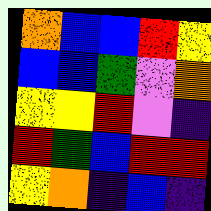[["orange", "blue", "blue", "red", "yellow"], ["blue", "blue", "green", "violet", "orange"], ["yellow", "yellow", "red", "violet", "indigo"], ["red", "green", "blue", "red", "red"], ["yellow", "orange", "indigo", "blue", "indigo"]]